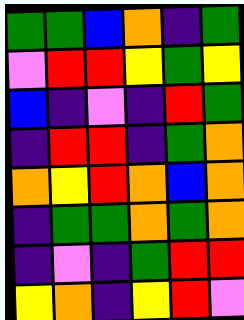[["green", "green", "blue", "orange", "indigo", "green"], ["violet", "red", "red", "yellow", "green", "yellow"], ["blue", "indigo", "violet", "indigo", "red", "green"], ["indigo", "red", "red", "indigo", "green", "orange"], ["orange", "yellow", "red", "orange", "blue", "orange"], ["indigo", "green", "green", "orange", "green", "orange"], ["indigo", "violet", "indigo", "green", "red", "red"], ["yellow", "orange", "indigo", "yellow", "red", "violet"]]